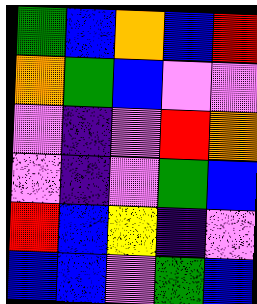[["green", "blue", "orange", "blue", "red"], ["orange", "green", "blue", "violet", "violet"], ["violet", "indigo", "violet", "red", "orange"], ["violet", "indigo", "violet", "green", "blue"], ["red", "blue", "yellow", "indigo", "violet"], ["blue", "blue", "violet", "green", "blue"]]